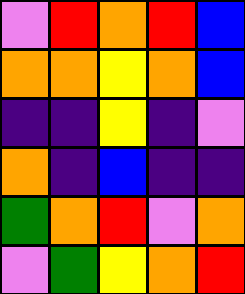[["violet", "red", "orange", "red", "blue"], ["orange", "orange", "yellow", "orange", "blue"], ["indigo", "indigo", "yellow", "indigo", "violet"], ["orange", "indigo", "blue", "indigo", "indigo"], ["green", "orange", "red", "violet", "orange"], ["violet", "green", "yellow", "orange", "red"]]